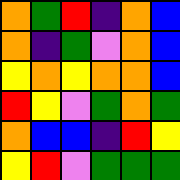[["orange", "green", "red", "indigo", "orange", "blue"], ["orange", "indigo", "green", "violet", "orange", "blue"], ["yellow", "orange", "yellow", "orange", "orange", "blue"], ["red", "yellow", "violet", "green", "orange", "green"], ["orange", "blue", "blue", "indigo", "red", "yellow"], ["yellow", "red", "violet", "green", "green", "green"]]